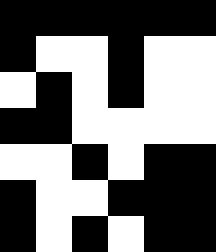[["black", "black", "black", "black", "black", "black"], ["black", "white", "white", "black", "white", "white"], ["white", "black", "white", "black", "white", "white"], ["black", "black", "white", "white", "white", "white"], ["white", "white", "black", "white", "black", "black"], ["black", "white", "white", "black", "black", "black"], ["black", "white", "black", "white", "black", "black"]]